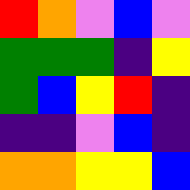[["red", "orange", "violet", "blue", "violet"], ["green", "green", "green", "indigo", "yellow"], ["green", "blue", "yellow", "red", "indigo"], ["indigo", "indigo", "violet", "blue", "indigo"], ["orange", "orange", "yellow", "yellow", "blue"]]